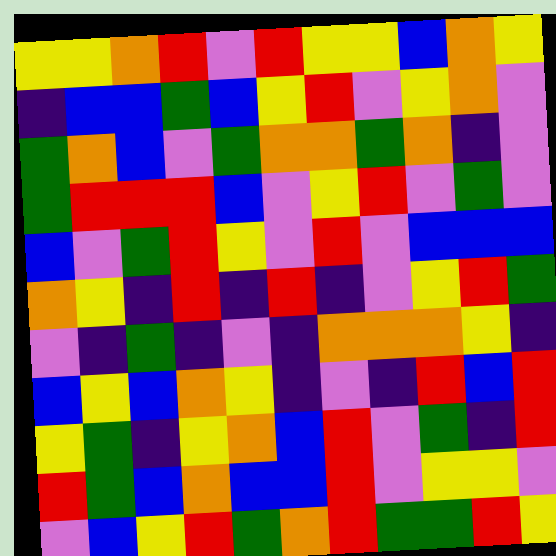[["yellow", "yellow", "orange", "red", "violet", "red", "yellow", "yellow", "blue", "orange", "yellow"], ["indigo", "blue", "blue", "green", "blue", "yellow", "red", "violet", "yellow", "orange", "violet"], ["green", "orange", "blue", "violet", "green", "orange", "orange", "green", "orange", "indigo", "violet"], ["green", "red", "red", "red", "blue", "violet", "yellow", "red", "violet", "green", "violet"], ["blue", "violet", "green", "red", "yellow", "violet", "red", "violet", "blue", "blue", "blue"], ["orange", "yellow", "indigo", "red", "indigo", "red", "indigo", "violet", "yellow", "red", "green"], ["violet", "indigo", "green", "indigo", "violet", "indigo", "orange", "orange", "orange", "yellow", "indigo"], ["blue", "yellow", "blue", "orange", "yellow", "indigo", "violet", "indigo", "red", "blue", "red"], ["yellow", "green", "indigo", "yellow", "orange", "blue", "red", "violet", "green", "indigo", "red"], ["red", "green", "blue", "orange", "blue", "blue", "red", "violet", "yellow", "yellow", "violet"], ["violet", "blue", "yellow", "red", "green", "orange", "red", "green", "green", "red", "yellow"]]